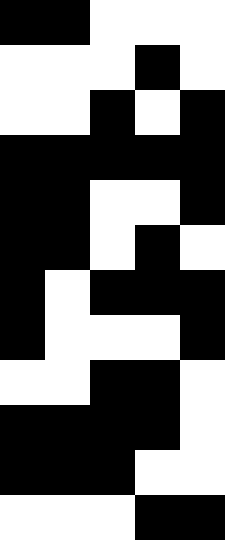[["black", "black", "white", "white", "white"], ["white", "white", "white", "black", "white"], ["white", "white", "black", "white", "black"], ["black", "black", "black", "black", "black"], ["black", "black", "white", "white", "black"], ["black", "black", "white", "black", "white"], ["black", "white", "black", "black", "black"], ["black", "white", "white", "white", "black"], ["white", "white", "black", "black", "white"], ["black", "black", "black", "black", "white"], ["black", "black", "black", "white", "white"], ["white", "white", "white", "black", "black"]]